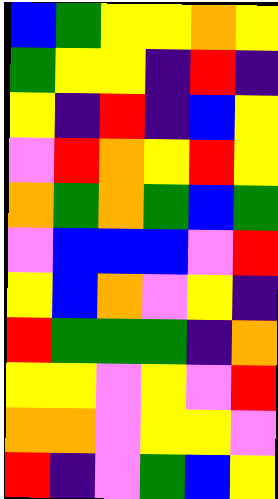[["blue", "green", "yellow", "yellow", "orange", "yellow"], ["green", "yellow", "yellow", "indigo", "red", "indigo"], ["yellow", "indigo", "red", "indigo", "blue", "yellow"], ["violet", "red", "orange", "yellow", "red", "yellow"], ["orange", "green", "orange", "green", "blue", "green"], ["violet", "blue", "blue", "blue", "violet", "red"], ["yellow", "blue", "orange", "violet", "yellow", "indigo"], ["red", "green", "green", "green", "indigo", "orange"], ["yellow", "yellow", "violet", "yellow", "violet", "red"], ["orange", "orange", "violet", "yellow", "yellow", "violet"], ["red", "indigo", "violet", "green", "blue", "yellow"]]